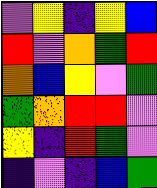[["violet", "yellow", "indigo", "yellow", "blue"], ["red", "violet", "orange", "green", "red"], ["orange", "blue", "yellow", "violet", "green"], ["green", "orange", "red", "red", "violet"], ["yellow", "indigo", "red", "green", "violet"], ["indigo", "violet", "indigo", "blue", "green"]]